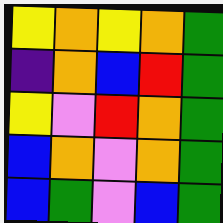[["yellow", "orange", "yellow", "orange", "green"], ["indigo", "orange", "blue", "red", "green"], ["yellow", "violet", "red", "orange", "green"], ["blue", "orange", "violet", "orange", "green"], ["blue", "green", "violet", "blue", "green"]]